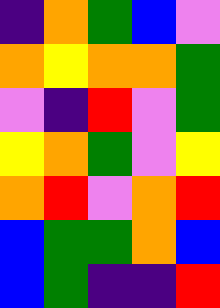[["indigo", "orange", "green", "blue", "violet"], ["orange", "yellow", "orange", "orange", "green"], ["violet", "indigo", "red", "violet", "green"], ["yellow", "orange", "green", "violet", "yellow"], ["orange", "red", "violet", "orange", "red"], ["blue", "green", "green", "orange", "blue"], ["blue", "green", "indigo", "indigo", "red"]]